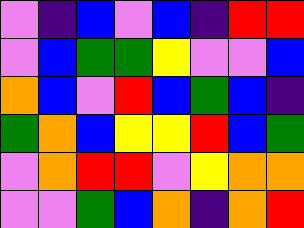[["violet", "indigo", "blue", "violet", "blue", "indigo", "red", "red"], ["violet", "blue", "green", "green", "yellow", "violet", "violet", "blue"], ["orange", "blue", "violet", "red", "blue", "green", "blue", "indigo"], ["green", "orange", "blue", "yellow", "yellow", "red", "blue", "green"], ["violet", "orange", "red", "red", "violet", "yellow", "orange", "orange"], ["violet", "violet", "green", "blue", "orange", "indigo", "orange", "red"]]